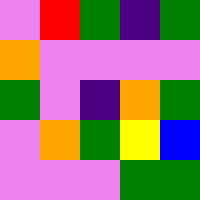[["violet", "red", "green", "indigo", "green"], ["orange", "violet", "violet", "violet", "violet"], ["green", "violet", "indigo", "orange", "green"], ["violet", "orange", "green", "yellow", "blue"], ["violet", "violet", "violet", "green", "green"]]